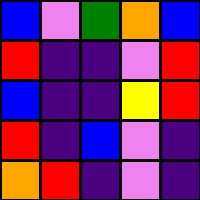[["blue", "violet", "green", "orange", "blue"], ["red", "indigo", "indigo", "violet", "red"], ["blue", "indigo", "indigo", "yellow", "red"], ["red", "indigo", "blue", "violet", "indigo"], ["orange", "red", "indigo", "violet", "indigo"]]